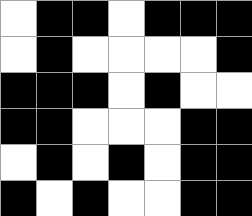[["white", "black", "black", "white", "black", "black", "black"], ["white", "black", "white", "white", "white", "white", "black"], ["black", "black", "black", "white", "black", "white", "white"], ["black", "black", "white", "white", "white", "black", "black"], ["white", "black", "white", "black", "white", "black", "black"], ["black", "white", "black", "white", "white", "black", "black"]]